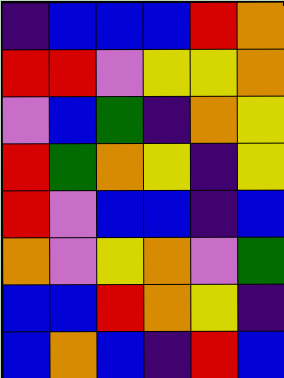[["indigo", "blue", "blue", "blue", "red", "orange"], ["red", "red", "violet", "yellow", "yellow", "orange"], ["violet", "blue", "green", "indigo", "orange", "yellow"], ["red", "green", "orange", "yellow", "indigo", "yellow"], ["red", "violet", "blue", "blue", "indigo", "blue"], ["orange", "violet", "yellow", "orange", "violet", "green"], ["blue", "blue", "red", "orange", "yellow", "indigo"], ["blue", "orange", "blue", "indigo", "red", "blue"]]